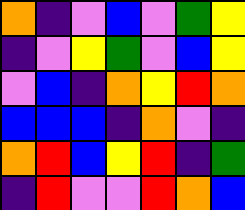[["orange", "indigo", "violet", "blue", "violet", "green", "yellow"], ["indigo", "violet", "yellow", "green", "violet", "blue", "yellow"], ["violet", "blue", "indigo", "orange", "yellow", "red", "orange"], ["blue", "blue", "blue", "indigo", "orange", "violet", "indigo"], ["orange", "red", "blue", "yellow", "red", "indigo", "green"], ["indigo", "red", "violet", "violet", "red", "orange", "blue"]]